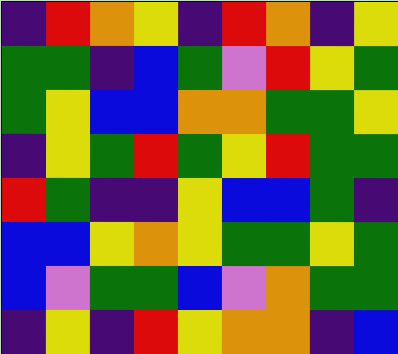[["indigo", "red", "orange", "yellow", "indigo", "red", "orange", "indigo", "yellow"], ["green", "green", "indigo", "blue", "green", "violet", "red", "yellow", "green"], ["green", "yellow", "blue", "blue", "orange", "orange", "green", "green", "yellow"], ["indigo", "yellow", "green", "red", "green", "yellow", "red", "green", "green"], ["red", "green", "indigo", "indigo", "yellow", "blue", "blue", "green", "indigo"], ["blue", "blue", "yellow", "orange", "yellow", "green", "green", "yellow", "green"], ["blue", "violet", "green", "green", "blue", "violet", "orange", "green", "green"], ["indigo", "yellow", "indigo", "red", "yellow", "orange", "orange", "indigo", "blue"]]